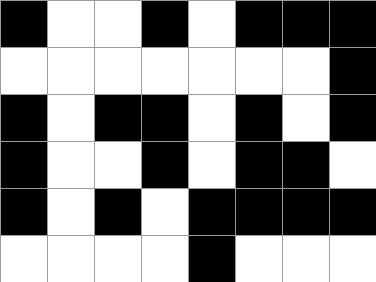[["black", "white", "white", "black", "white", "black", "black", "black"], ["white", "white", "white", "white", "white", "white", "white", "black"], ["black", "white", "black", "black", "white", "black", "white", "black"], ["black", "white", "white", "black", "white", "black", "black", "white"], ["black", "white", "black", "white", "black", "black", "black", "black"], ["white", "white", "white", "white", "black", "white", "white", "white"]]